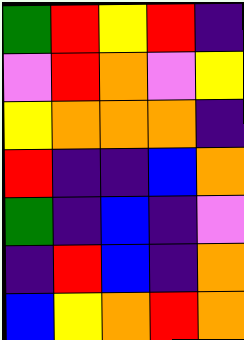[["green", "red", "yellow", "red", "indigo"], ["violet", "red", "orange", "violet", "yellow"], ["yellow", "orange", "orange", "orange", "indigo"], ["red", "indigo", "indigo", "blue", "orange"], ["green", "indigo", "blue", "indigo", "violet"], ["indigo", "red", "blue", "indigo", "orange"], ["blue", "yellow", "orange", "red", "orange"]]